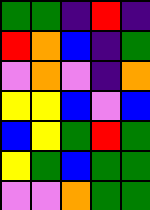[["green", "green", "indigo", "red", "indigo"], ["red", "orange", "blue", "indigo", "green"], ["violet", "orange", "violet", "indigo", "orange"], ["yellow", "yellow", "blue", "violet", "blue"], ["blue", "yellow", "green", "red", "green"], ["yellow", "green", "blue", "green", "green"], ["violet", "violet", "orange", "green", "green"]]